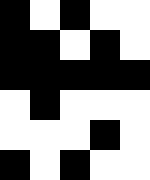[["black", "white", "black", "white", "white"], ["black", "black", "white", "black", "white"], ["black", "black", "black", "black", "black"], ["white", "black", "white", "white", "white"], ["white", "white", "white", "black", "white"], ["black", "white", "black", "white", "white"]]